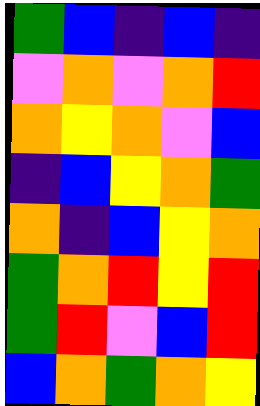[["green", "blue", "indigo", "blue", "indigo"], ["violet", "orange", "violet", "orange", "red"], ["orange", "yellow", "orange", "violet", "blue"], ["indigo", "blue", "yellow", "orange", "green"], ["orange", "indigo", "blue", "yellow", "orange"], ["green", "orange", "red", "yellow", "red"], ["green", "red", "violet", "blue", "red"], ["blue", "orange", "green", "orange", "yellow"]]